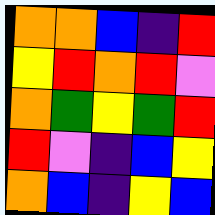[["orange", "orange", "blue", "indigo", "red"], ["yellow", "red", "orange", "red", "violet"], ["orange", "green", "yellow", "green", "red"], ["red", "violet", "indigo", "blue", "yellow"], ["orange", "blue", "indigo", "yellow", "blue"]]